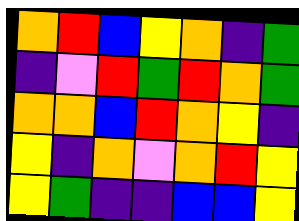[["orange", "red", "blue", "yellow", "orange", "indigo", "green"], ["indigo", "violet", "red", "green", "red", "orange", "green"], ["orange", "orange", "blue", "red", "orange", "yellow", "indigo"], ["yellow", "indigo", "orange", "violet", "orange", "red", "yellow"], ["yellow", "green", "indigo", "indigo", "blue", "blue", "yellow"]]